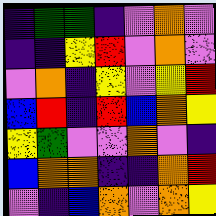[["indigo", "green", "green", "indigo", "violet", "orange", "violet"], ["indigo", "indigo", "yellow", "red", "violet", "orange", "violet"], ["violet", "orange", "indigo", "yellow", "violet", "yellow", "red"], ["blue", "red", "indigo", "red", "blue", "orange", "yellow"], ["yellow", "green", "violet", "violet", "orange", "violet", "indigo"], ["blue", "orange", "orange", "indigo", "indigo", "orange", "red"], ["violet", "indigo", "blue", "orange", "violet", "orange", "yellow"]]